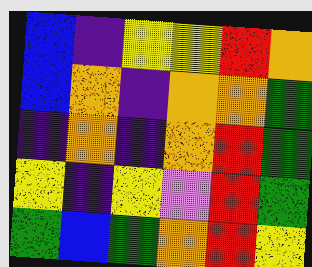[["blue", "indigo", "yellow", "yellow", "red", "orange"], ["blue", "orange", "indigo", "orange", "orange", "green"], ["indigo", "orange", "indigo", "orange", "red", "green"], ["yellow", "indigo", "yellow", "violet", "red", "green"], ["green", "blue", "green", "orange", "red", "yellow"]]